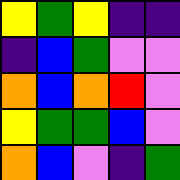[["yellow", "green", "yellow", "indigo", "indigo"], ["indigo", "blue", "green", "violet", "violet"], ["orange", "blue", "orange", "red", "violet"], ["yellow", "green", "green", "blue", "violet"], ["orange", "blue", "violet", "indigo", "green"]]